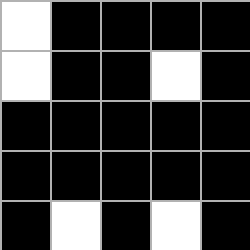[["white", "black", "black", "black", "black"], ["white", "black", "black", "white", "black"], ["black", "black", "black", "black", "black"], ["black", "black", "black", "black", "black"], ["black", "white", "black", "white", "black"]]